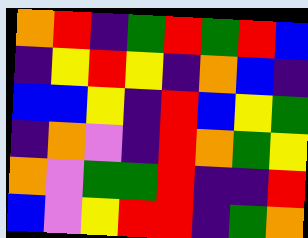[["orange", "red", "indigo", "green", "red", "green", "red", "blue"], ["indigo", "yellow", "red", "yellow", "indigo", "orange", "blue", "indigo"], ["blue", "blue", "yellow", "indigo", "red", "blue", "yellow", "green"], ["indigo", "orange", "violet", "indigo", "red", "orange", "green", "yellow"], ["orange", "violet", "green", "green", "red", "indigo", "indigo", "red"], ["blue", "violet", "yellow", "red", "red", "indigo", "green", "orange"]]